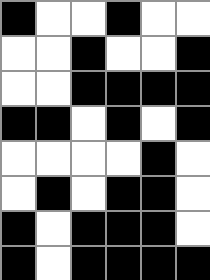[["black", "white", "white", "black", "white", "white"], ["white", "white", "black", "white", "white", "black"], ["white", "white", "black", "black", "black", "black"], ["black", "black", "white", "black", "white", "black"], ["white", "white", "white", "white", "black", "white"], ["white", "black", "white", "black", "black", "white"], ["black", "white", "black", "black", "black", "white"], ["black", "white", "black", "black", "black", "black"]]